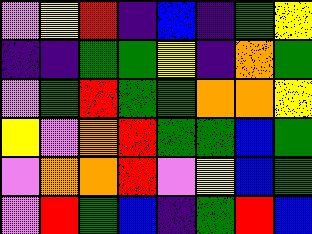[["violet", "yellow", "red", "indigo", "blue", "indigo", "green", "yellow"], ["indigo", "indigo", "green", "green", "yellow", "indigo", "orange", "green"], ["violet", "green", "red", "green", "green", "orange", "orange", "yellow"], ["yellow", "violet", "orange", "red", "green", "green", "blue", "green"], ["violet", "orange", "orange", "red", "violet", "yellow", "blue", "green"], ["violet", "red", "green", "blue", "indigo", "green", "red", "blue"]]